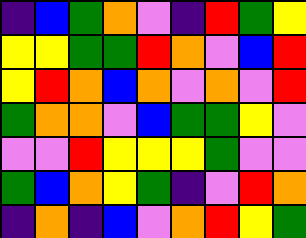[["indigo", "blue", "green", "orange", "violet", "indigo", "red", "green", "yellow"], ["yellow", "yellow", "green", "green", "red", "orange", "violet", "blue", "red"], ["yellow", "red", "orange", "blue", "orange", "violet", "orange", "violet", "red"], ["green", "orange", "orange", "violet", "blue", "green", "green", "yellow", "violet"], ["violet", "violet", "red", "yellow", "yellow", "yellow", "green", "violet", "violet"], ["green", "blue", "orange", "yellow", "green", "indigo", "violet", "red", "orange"], ["indigo", "orange", "indigo", "blue", "violet", "orange", "red", "yellow", "green"]]